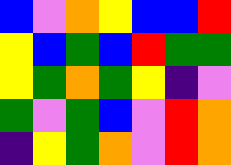[["blue", "violet", "orange", "yellow", "blue", "blue", "red"], ["yellow", "blue", "green", "blue", "red", "green", "green"], ["yellow", "green", "orange", "green", "yellow", "indigo", "violet"], ["green", "violet", "green", "blue", "violet", "red", "orange"], ["indigo", "yellow", "green", "orange", "violet", "red", "orange"]]